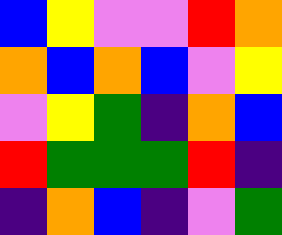[["blue", "yellow", "violet", "violet", "red", "orange"], ["orange", "blue", "orange", "blue", "violet", "yellow"], ["violet", "yellow", "green", "indigo", "orange", "blue"], ["red", "green", "green", "green", "red", "indigo"], ["indigo", "orange", "blue", "indigo", "violet", "green"]]